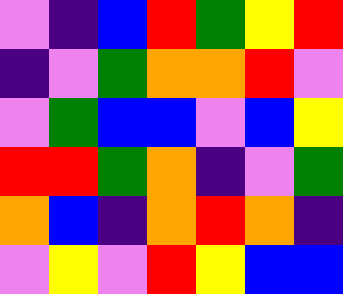[["violet", "indigo", "blue", "red", "green", "yellow", "red"], ["indigo", "violet", "green", "orange", "orange", "red", "violet"], ["violet", "green", "blue", "blue", "violet", "blue", "yellow"], ["red", "red", "green", "orange", "indigo", "violet", "green"], ["orange", "blue", "indigo", "orange", "red", "orange", "indigo"], ["violet", "yellow", "violet", "red", "yellow", "blue", "blue"]]